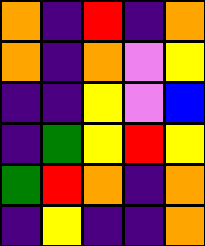[["orange", "indigo", "red", "indigo", "orange"], ["orange", "indigo", "orange", "violet", "yellow"], ["indigo", "indigo", "yellow", "violet", "blue"], ["indigo", "green", "yellow", "red", "yellow"], ["green", "red", "orange", "indigo", "orange"], ["indigo", "yellow", "indigo", "indigo", "orange"]]